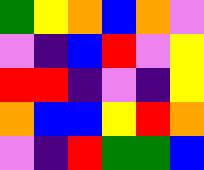[["green", "yellow", "orange", "blue", "orange", "violet"], ["violet", "indigo", "blue", "red", "violet", "yellow"], ["red", "red", "indigo", "violet", "indigo", "yellow"], ["orange", "blue", "blue", "yellow", "red", "orange"], ["violet", "indigo", "red", "green", "green", "blue"]]